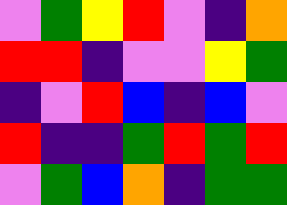[["violet", "green", "yellow", "red", "violet", "indigo", "orange"], ["red", "red", "indigo", "violet", "violet", "yellow", "green"], ["indigo", "violet", "red", "blue", "indigo", "blue", "violet"], ["red", "indigo", "indigo", "green", "red", "green", "red"], ["violet", "green", "blue", "orange", "indigo", "green", "green"]]